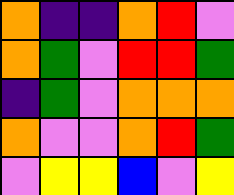[["orange", "indigo", "indigo", "orange", "red", "violet"], ["orange", "green", "violet", "red", "red", "green"], ["indigo", "green", "violet", "orange", "orange", "orange"], ["orange", "violet", "violet", "orange", "red", "green"], ["violet", "yellow", "yellow", "blue", "violet", "yellow"]]